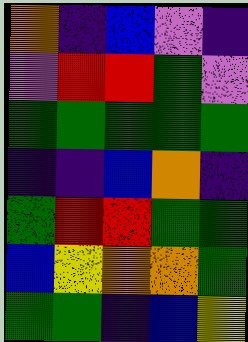[["orange", "indigo", "blue", "violet", "indigo"], ["violet", "red", "red", "green", "violet"], ["green", "green", "green", "green", "green"], ["indigo", "indigo", "blue", "orange", "indigo"], ["green", "red", "red", "green", "green"], ["blue", "yellow", "orange", "orange", "green"], ["green", "green", "indigo", "blue", "yellow"]]